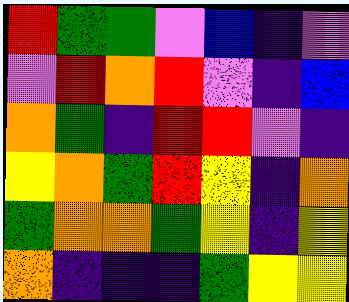[["red", "green", "green", "violet", "blue", "indigo", "violet"], ["violet", "red", "orange", "red", "violet", "indigo", "blue"], ["orange", "green", "indigo", "red", "red", "violet", "indigo"], ["yellow", "orange", "green", "red", "yellow", "indigo", "orange"], ["green", "orange", "orange", "green", "yellow", "indigo", "yellow"], ["orange", "indigo", "indigo", "indigo", "green", "yellow", "yellow"]]